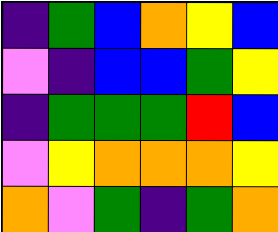[["indigo", "green", "blue", "orange", "yellow", "blue"], ["violet", "indigo", "blue", "blue", "green", "yellow"], ["indigo", "green", "green", "green", "red", "blue"], ["violet", "yellow", "orange", "orange", "orange", "yellow"], ["orange", "violet", "green", "indigo", "green", "orange"]]